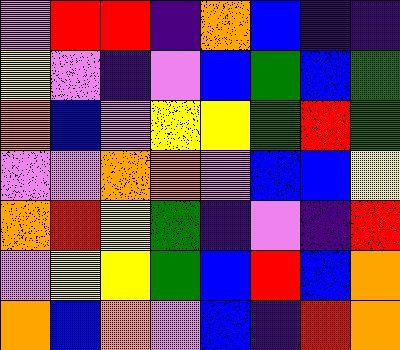[["violet", "red", "red", "indigo", "orange", "blue", "indigo", "indigo"], ["yellow", "violet", "indigo", "violet", "blue", "green", "blue", "green"], ["orange", "blue", "violet", "yellow", "yellow", "green", "red", "green"], ["violet", "violet", "orange", "orange", "violet", "blue", "blue", "yellow"], ["orange", "red", "yellow", "green", "indigo", "violet", "indigo", "red"], ["violet", "yellow", "yellow", "green", "blue", "red", "blue", "orange"], ["orange", "blue", "orange", "violet", "blue", "indigo", "red", "orange"]]